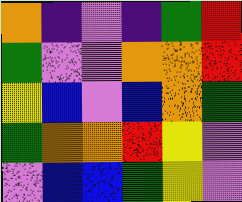[["orange", "indigo", "violet", "indigo", "green", "red"], ["green", "violet", "violet", "orange", "orange", "red"], ["yellow", "blue", "violet", "blue", "orange", "green"], ["green", "orange", "orange", "red", "yellow", "violet"], ["violet", "blue", "blue", "green", "yellow", "violet"]]